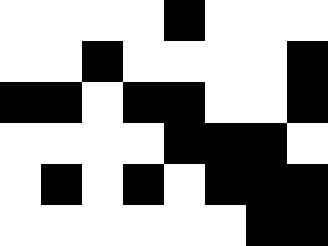[["white", "white", "white", "white", "black", "white", "white", "white"], ["white", "white", "black", "white", "white", "white", "white", "black"], ["black", "black", "white", "black", "black", "white", "white", "black"], ["white", "white", "white", "white", "black", "black", "black", "white"], ["white", "black", "white", "black", "white", "black", "black", "black"], ["white", "white", "white", "white", "white", "white", "black", "black"]]